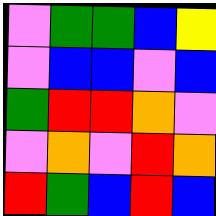[["violet", "green", "green", "blue", "yellow"], ["violet", "blue", "blue", "violet", "blue"], ["green", "red", "red", "orange", "violet"], ["violet", "orange", "violet", "red", "orange"], ["red", "green", "blue", "red", "blue"]]